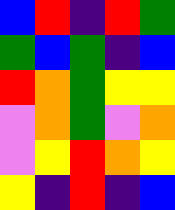[["blue", "red", "indigo", "red", "green"], ["green", "blue", "green", "indigo", "blue"], ["red", "orange", "green", "yellow", "yellow"], ["violet", "orange", "green", "violet", "orange"], ["violet", "yellow", "red", "orange", "yellow"], ["yellow", "indigo", "red", "indigo", "blue"]]